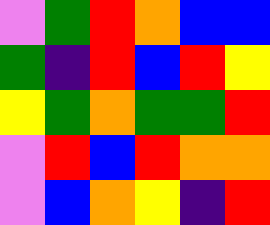[["violet", "green", "red", "orange", "blue", "blue"], ["green", "indigo", "red", "blue", "red", "yellow"], ["yellow", "green", "orange", "green", "green", "red"], ["violet", "red", "blue", "red", "orange", "orange"], ["violet", "blue", "orange", "yellow", "indigo", "red"]]